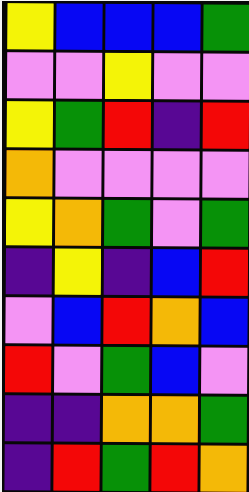[["yellow", "blue", "blue", "blue", "green"], ["violet", "violet", "yellow", "violet", "violet"], ["yellow", "green", "red", "indigo", "red"], ["orange", "violet", "violet", "violet", "violet"], ["yellow", "orange", "green", "violet", "green"], ["indigo", "yellow", "indigo", "blue", "red"], ["violet", "blue", "red", "orange", "blue"], ["red", "violet", "green", "blue", "violet"], ["indigo", "indigo", "orange", "orange", "green"], ["indigo", "red", "green", "red", "orange"]]